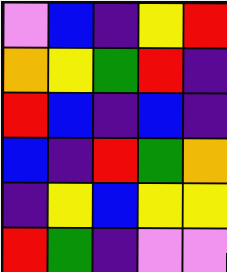[["violet", "blue", "indigo", "yellow", "red"], ["orange", "yellow", "green", "red", "indigo"], ["red", "blue", "indigo", "blue", "indigo"], ["blue", "indigo", "red", "green", "orange"], ["indigo", "yellow", "blue", "yellow", "yellow"], ["red", "green", "indigo", "violet", "violet"]]